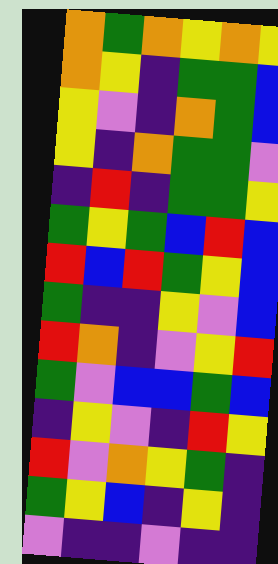[["orange", "green", "orange", "yellow", "orange", "yellow"], ["orange", "yellow", "indigo", "green", "green", "blue"], ["yellow", "violet", "indigo", "orange", "green", "blue"], ["yellow", "indigo", "orange", "green", "green", "violet"], ["indigo", "red", "indigo", "green", "green", "yellow"], ["green", "yellow", "green", "blue", "red", "blue"], ["red", "blue", "red", "green", "yellow", "blue"], ["green", "indigo", "indigo", "yellow", "violet", "blue"], ["red", "orange", "indigo", "violet", "yellow", "red"], ["green", "violet", "blue", "blue", "green", "blue"], ["indigo", "yellow", "violet", "indigo", "red", "yellow"], ["red", "violet", "orange", "yellow", "green", "indigo"], ["green", "yellow", "blue", "indigo", "yellow", "indigo"], ["violet", "indigo", "indigo", "violet", "indigo", "indigo"]]